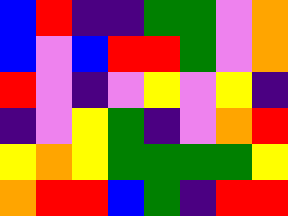[["blue", "red", "indigo", "indigo", "green", "green", "violet", "orange"], ["blue", "violet", "blue", "red", "red", "green", "violet", "orange"], ["red", "violet", "indigo", "violet", "yellow", "violet", "yellow", "indigo"], ["indigo", "violet", "yellow", "green", "indigo", "violet", "orange", "red"], ["yellow", "orange", "yellow", "green", "green", "green", "green", "yellow"], ["orange", "red", "red", "blue", "green", "indigo", "red", "red"]]